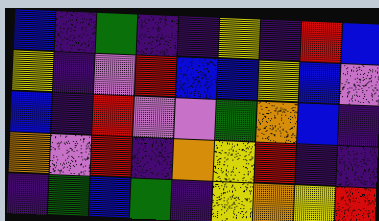[["blue", "indigo", "green", "indigo", "indigo", "yellow", "indigo", "red", "blue"], ["yellow", "indigo", "violet", "red", "blue", "blue", "yellow", "blue", "violet"], ["blue", "indigo", "red", "violet", "violet", "green", "orange", "blue", "indigo"], ["orange", "violet", "red", "indigo", "orange", "yellow", "red", "indigo", "indigo"], ["indigo", "green", "blue", "green", "indigo", "yellow", "orange", "yellow", "red"]]